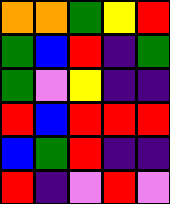[["orange", "orange", "green", "yellow", "red"], ["green", "blue", "red", "indigo", "green"], ["green", "violet", "yellow", "indigo", "indigo"], ["red", "blue", "red", "red", "red"], ["blue", "green", "red", "indigo", "indigo"], ["red", "indigo", "violet", "red", "violet"]]